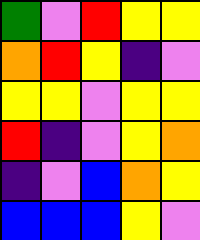[["green", "violet", "red", "yellow", "yellow"], ["orange", "red", "yellow", "indigo", "violet"], ["yellow", "yellow", "violet", "yellow", "yellow"], ["red", "indigo", "violet", "yellow", "orange"], ["indigo", "violet", "blue", "orange", "yellow"], ["blue", "blue", "blue", "yellow", "violet"]]